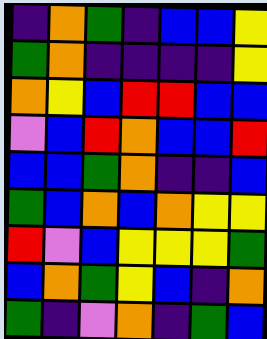[["indigo", "orange", "green", "indigo", "blue", "blue", "yellow"], ["green", "orange", "indigo", "indigo", "indigo", "indigo", "yellow"], ["orange", "yellow", "blue", "red", "red", "blue", "blue"], ["violet", "blue", "red", "orange", "blue", "blue", "red"], ["blue", "blue", "green", "orange", "indigo", "indigo", "blue"], ["green", "blue", "orange", "blue", "orange", "yellow", "yellow"], ["red", "violet", "blue", "yellow", "yellow", "yellow", "green"], ["blue", "orange", "green", "yellow", "blue", "indigo", "orange"], ["green", "indigo", "violet", "orange", "indigo", "green", "blue"]]